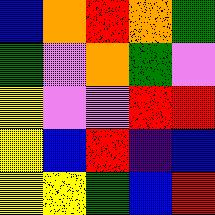[["blue", "orange", "red", "orange", "green"], ["green", "violet", "orange", "green", "violet"], ["yellow", "violet", "violet", "red", "red"], ["yellow", "blue", "red", "indigo", "blue"], ["yellow", "yellow", "green", "blue", "red"]]